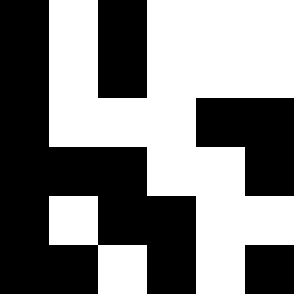[["black", "white", "black", "white", "white", "white"], ["black", "white", "black", "white", "white", "white"], ["black", "white", "white", "white", "black", "black"], ["black", "black", "black", "white", "white", "black"], ["black", "white", "black", "black", "white", "white"], ["black", "black", "white", "black", "white", "black"]]